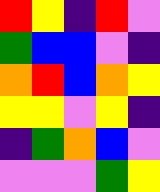[["red", "yellow", "indigo", "red", "violet"], ["green", "blue", "blue", "violet", "indigo"], ["orange", "red", "blue", "orange", "yellow"], ["yellow", "yellow", "violet", "yellow", "indigo"], ["indigo", "green", "orange", "blue", "violet"], ["violet", "violet", "violet", "green", "yellow"]]